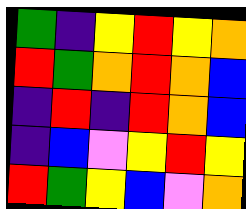[["green", "indigo", "yellow", "red", "yellow", "orange"], ["red", "green", "orange", "red", "orange", "blue"], ["indigo", "red", "indigo", "red", "orange", "blue"], ["indigo", "blue", "violet", "yellow", "red", "yellow"], ["red", "green", "yellow", "blue", "violet", "orange"]]